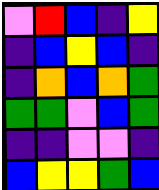[["violet", "red", "blue", "indigo", "yellow"], ["indigo", "blue", "yellow", "blue", "indigo"], ["indigo", "orange", "blue", "orange", "green"], ["green", "green", "violet", "blue", "green"], ["indigo", "indigo", "violet", "violet", "indigo"], ["blue", "yellow", "yellow", "green", "blue"]]